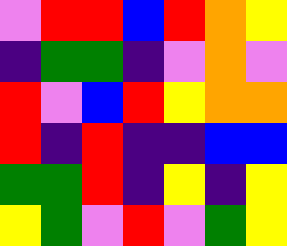[["violet", "red", "red", "blue", "red", "orange", "yellow"], ["indigo", "green", "green", "indigo", "violet", "orange", "violet"], ["red", "violet", "blue", "red", "yellow", "orange", "orange"], ["red", "indigo", "red", "indigo", "indigo", "blue", "blue"], ["green", "green", "red", "indigo", "yellow", "indigo", "yellow"], ["yellow", "green", "violet", "red", "violet", "green", "yellow"]]